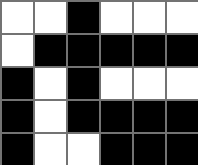[["white", "white", "black", "white", "white", "white"], ["white", "black", "black", "black", "black", "black"], ["black", "white", "black", "white", "white", "white"], ["black", "white", "black", "black", "black", "black"], ["black", "white", "white", "black", "black", "black"]]